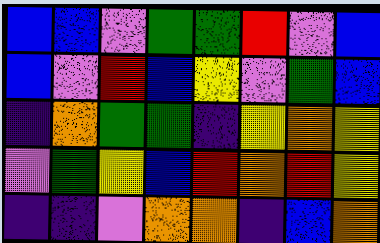[["blue", "blue", "violet", "green", "green", "red", "violet", "blue"], ["blue", "violet", "red", "blue", "yellow", "violet", "green", "blue"], ["indigo", "orange", "green", "green", "indigo", "yellow", "orange", "yellow"], ["violet", "green", "yellow", "blue", "red", "orange", "red", "yellow"], ["indigo", "indigo", "violet", "orange", "orange", "indigo", "blue", "orange"]]